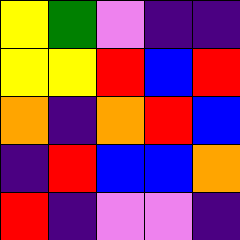[["yellow", "green", "violet", "indigo", "indigo"], ["yellow", "yellow", "red", "blue", "red"], ["orange", "indigo", "orange", "red", "blue"], ["indigo", "red", "blue", "blue", "orange"], ["red", "indigo", "violet", "violet", "indigo"]]